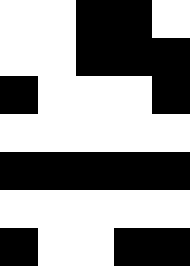[["white", "white", "black", "black", "white"], ["white", "white", "black", "black", "black"], ["black", "white", "white", "white", "black"], ["white", "white", "white", "white", "white"], ["black", "black", "black", "black", "black"], ["white", "white", "white", "white", "white"], ["black", "white", "white", "black", "black"]]